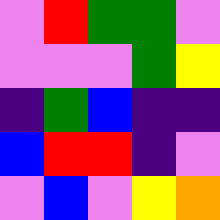[["violet", "red", "green", "green", "violet"], ["violet", "violet", "violet", "green", "yellow"], ["indigo", "green", "blue", "indigo", "indigo"], ["blue", "red", "red", "indigo", "violet"], ["violet", "blue", "violet", "yellow", "orange"]]